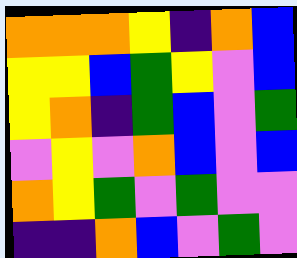[["orange", "orange", "orange", "yellow", "indigo", "orange", "blue"], ["yellow", "yellow", "blue", "green", "yellow", "violet", "blue"], ["yellow", "orange", "indigo", "green", "blue", "violet", "green"], ["violet", "yellow", "violet", "orange", "blue", "violet", "blue"], ["orange", "yellow", "green", "violet", "green", "violet", "violet"], ["indigo", "indigo", "orange", "blue", "violet", "green", "violet"]]